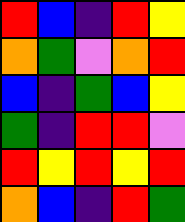[["red", "blue", "indigo", "red", "yellow"], ["orange", "green", "violet", "orange", "red"], ["blue", "indigo", "green", "blue", "yellow"], ["green", "indigo", "red", "red", "violet"], ["red", "yellow", "red", "yellow", "red"], ["orange", "blue", "indigo", "red", "green"]]